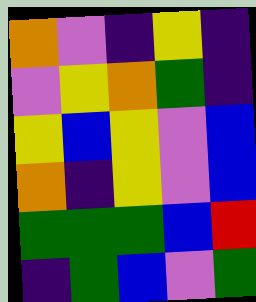[["orange", "violet", "indigo", "yellow", "indigo"], ["violet", "yellow", "orange", "green", "indigo"], ["yellow", "blue", "yellow", "violet", "blue"], ["orange", "indigo", "yellow", "violet", "blue"], ["green", "green", "green", "blue", "red"], ["indigo", "green", "blue", "violet", "green"]]